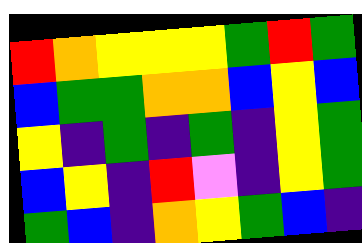[["red", "orange", "yellow", "yellow", "yellow", "green", "red", "green"], ["blue", "green", "green", "orange", "orange", "blue", "yellow", "blue"], ["yellow", "indigo", "green", "indigo", "green", "indigo", "yellow", "green"], ["blue", "yellow", "indigo", "red", "violet", "indigo", "yellow", "green"], ["green", "blue", "indigo", "orange", "yellow", "green", "blue", "indigo"]]